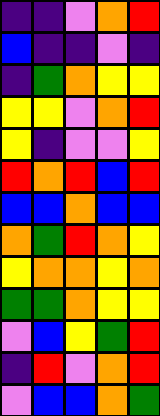[["indigo", "indigo", "violet", "orange", "red"], ["blue", "indigo", "indigo", "violet", "indigo"], ["indigo", "green", "orange", "yellow", "yellow"], ["yellow", "yellow", "violet", "orange", "red"], ["yellow", "indigo", "violet", "violet", "yellow"], ["red", "orange", "red", "blue", "red"], ["blue", "blue", "orange", "blue", "blue"], ["orange", "green", "red", "orange", "yellow"], ["yellow", "orange", "orange", "yellow", "orange"], ["green", "green", "orange", "yellow", "yellow"], ["violet", "blue", "yellow", "green", "red"], ["indigo", "red", "violet", "orange", "red"], ["violet", "blue", "blue", "orange", "green"]]